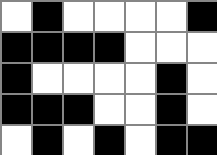[["white", "black", "white", "white", "white", "white", "black"], ["black", "black", "black", "black", "white", "white", "white"], ["black", "white", "white", "white", "white", "black", "white"], ["black", "black", "black", "white", "white", "black", "white"], ["white", "black", "white", "black", "white", "black", "black"]]